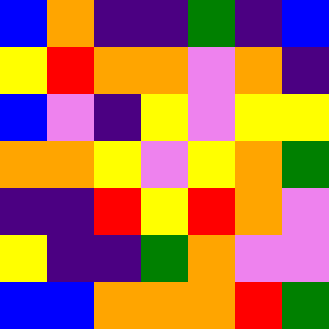[["blue", "orange", "indigo", "indigo", "green", "indigo", "blue"], ["yellow", "red", "orange", "orange", "violet", "orange", "indigo"], ["blue", "violet", "indigo", "yellow", "violet", "yellow", "yellow"], ["orange", "orange", "yellow", "violet", "yellow", "orange", "green"], ["indigo", "indigo", "red", "yellow", "red", "orange", "violet"], ["yellow", "indigo", "indigo", "green", "orange", "violet", "violet"], ["blue", "blue", "orange", "orange", "orange", "red", "green"]]